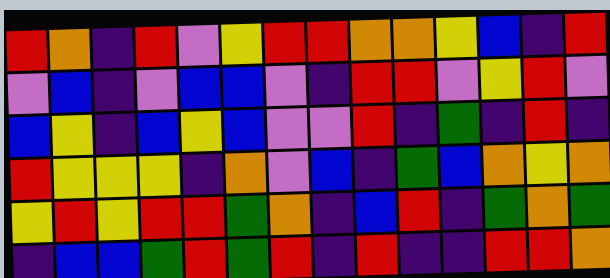[["red", "orange", "indigo", "red", "violet", "yellow", "red", "red", "orange", "orange", "yellow", "blue", "indigo", "red"], ["violet", "blue", "indigo", "violet", "blue", "blue", "violet", "indigo", "red", "red", "violet", "yellow", "red", "violet"], ["blue", "yellow", "indigo", "blue", "yellow", "blue", "violet", "violet", "red", "indigo", "green", "indigo", "red", "indigo"], ["red", "yellow", "yellow", "yellow", "indigo", "orange", "violet", "blue", "indigo", "green", "blue", "orange", "yellow", "orange"], ["yellow", "red", "yellow", "red", "red", "green", "orange", "indigo", "blue", "red", "indigo", "green", "orange", "green"], ["indigo", "blue", "blue", "green", "red", "green", "red", "indigo", "red", "indigo", "indigo", "red", "red", "orange"]]